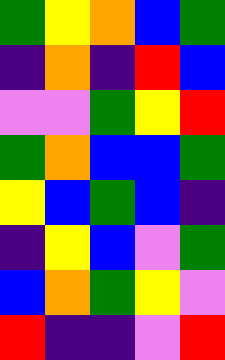[["green", "yellow", "orange", "blue", "green"], ["indigo", "orange", "indigo", "red", "blue"], ["violet", "violet", "green", "yellow", "red"], ["green", "orange", "blue", "blue", "green"], ["yellow", "blue", "green", "blue", "indigo"], ["indigo", "yellow", "blue", "violet", "green"], ["blue", "orange", "green", "yellow", "violet"], ["red", "indigo", "indigo", "violet", "red"]]